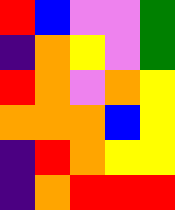[["red", "blue", "violet", "violet", "green"], ["indigo", "orange", "yellow", "violet", "green"], ["red", "orange", "violet", "orange", "yellow"], ["orange", "orange", "orange", "blue", "yellow"], ["indigo", "red", "orange", "yellow", "yellow"], ["indigo", "orange", "red", "red", "red"]]